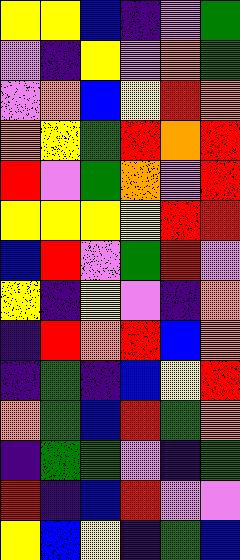[["yellow", "yellow", "blue", "indigo", "violet", "green"], ["violet", "indigo", "yellow", "violet", "orange", "green"], ["violet", "orange", "blue", "yellow", "red", "orange"], ["orange", "yellow", "green", "red", "orange", "red"], ["red", "violet", "green", "orange", "violet", "red"], ["yellow", "yellow", "yellow", "yellow", "red", "red"], ["blue", "red", "violet", "green", "red", "violet"], ["yellow", "indigo", "yellow", "violet", "indigo", "orange"], ["indigo", "red", "orange", "red", "blue", "orange"], ["indigo", "green", "indigo", "blue", "yellow", "red"], ["orange", "green", "blue", "red", "green", "orange"], ["indigo", "green", "green", "violet", "indigo", "green"], ["red", "indigo", "blue", "red", "violet", "violet"], ["yellow", "blue", "yellow", "indigo", "green", "blue"]]